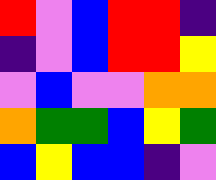[["red", "violet", "blue", "red", "red", "indigo"], ["indigo", "violet", "blue", "red", "red", "yellow"], ["violet", "blue", "violet", "violet", "orange", "orange"], ["orange", "green", "green", "blue", "yellow", "green"], ["blue", "yellow", "blue", "blue", "indigo", "violet"]]